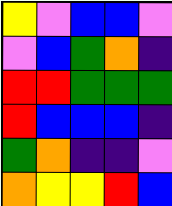[["yellow", "violet", "blue", "blue", "violet"], ["violet", "blue", "green", "orange", "indigo"], ["red", "red", "green", "green", "green"], ["red", "blue", "blue", "blue", "indigo"], ["green", "orange", "indigo", "indigo", "violet"], ["orange", "yellow", "yellow", "red", "blue"]]